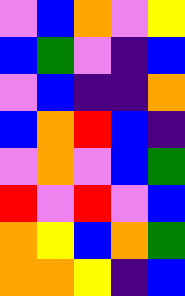[["violet", "blue", "orange", "violet", "yellow"], ["blue", "green", "violet", "indigo", "blue"], ["violet", "blue", "indigo", "indigo", "orange"], ["blue", "orange", "red", "blue", "indigo"], ["violet", "orange", "violet", "blue", "green"], ["red", "violet", "red", "violet", "blue"], ["orange", "yellow", "blue", "orange", "green"], ["orange", "orange", "yellow", "indigo", "blue"]]